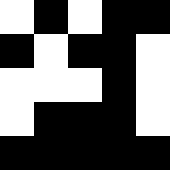[["white", "black", "white", "black", "black"], ["black", "white", "black", "black", "white"], ["white", "white", "white", "black", "white"], ["white", "black", "black", "black", "white"], ["black", "black", "black", "black", "black"]]